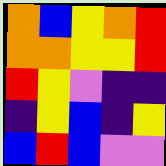[["orange", "blue", "yellow", "orange", "red"], ["orange", "orange", "yellow", "yellow", "red"], ["red", "yellow", "violet", "indigo", "indigo"], ["indigo", "yellow", "blue", "indigo", "yellow"], ["blue", "red", "blue", "violet", "violet"]]